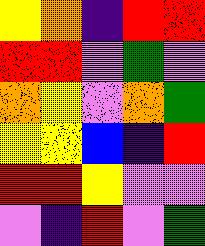[["yellow", "orange", "indigo", "red", "red"], ["red", "red", "violet", "green", "violet"], ["orange", "yellow", "violet", "orange", "green"], ["yellow", "yellow", "blue", "indigo", "red"], ["red", "red", "yellow", "violet", "violet"], ["violet", "indigo", "red", "violet", "green"]]